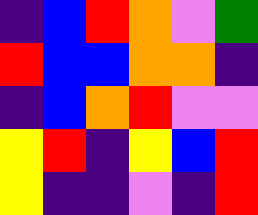[["indigo", "blue", "red", "orange", "violet", "green"], ["red", "blue", "blue", "orange", "orange", "indigo"], ["indigo", "blue", "orange", "red", "violet", "violet"], ["yellow", "red", "indigo", "yellow", "blue", "red"], ["yellow", "indigo", "indigo", "violet", "indigo", "red"]]